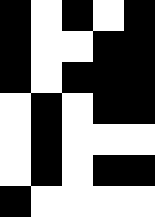[["black", "white", "black", "white", "black"], ["black", "white", "white", "black", "black"], ["black", "white", "black", "black", "black"], ["white", "black", "white", "black", "black"], ["white", "black", "white", "white", "white"], ["white", "black", "white", "black", "black"], ["black", "white", "white", "white", "white"]]